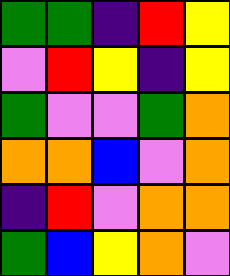[["green", "green", "indigo", "red", "yellow"], ["violet", "red", "yellow", "indigo", "yellow"], ["green", "violet", "violet", "green", "orange"], ["orange", "orange", "blue", "violet", "orange"], ["indigo", "red", "violet", "orange", "orange"], ["green", "blue", "yellow", "orange", "violet"]]